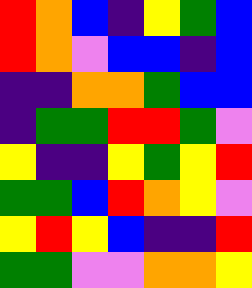[["red", "orange", "blue", "indigo", "yellow", "green", "blue"], ["red", "orange", "violet", "blue", "blue", "indigo", "blue"], ["indigo", "indigo", "orange", "orange", "green", "blue", "blue"], ["indigo", "green", "green", "red", "red", "green", "violet"], ["yellow", "indigo", "indigo", "yellow", "green", "yellow", "red"], ["green", "green", "blue", "red", "orange", "yellow", "violet"], ["yellow", "red", "yellow", "blue", "indigo", "indigo", "red"], ["green", "green", "violet", "violet", "orange", "orange", "yellow"]]